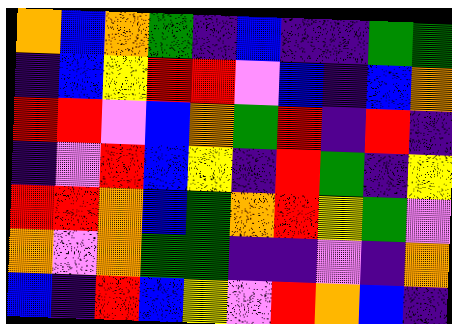[["orange", "blue", "orange", "green", "indigo", "blue", "indigo", "indigo", "green", "green"], ["indigo", "blue", "yellow", "red", "red", "violet", "blue", "indigo", "blue", "orange"], ["red", "red", "violet", "blue", "orange", "green", "red", "indigo", "red", "indigo"], ["indigo", "violet", "red", "blue", "yellow", "indigo", "red", "green", "indigo", "yellow"], ["red", "red", "orange", "blue", "green", "orange", "red", "yellow", "green", "violet"], ["orange", "violet", "orange", "green", "green", "indigo", "indigo", "violet", "indigo", "orange"], ["blue", "indigo", "red", "blue", "yellow", "violet", "red", "orange", "blue", "indigo"]]